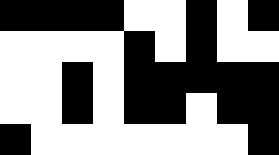[["black", "black", "black", "black", "white", "white", "black", "white", "black"], ["white", "white", "white", "white", "black", "white", "black", "white", "white"], ["white", "white", "black", "white", "black", "black", "black", "black", "black"], ["white", "white", "black", "white", "black", "black", "white", "black", "black"], ["black", "white", "white", "white", "white", "white", "white", "white", "black"]]